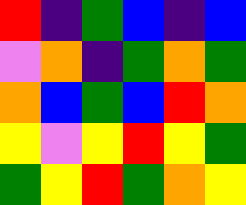[["red", "indigo", "green", "blue", "indigo", "blue"], ["violet", "orange", "indigo", "green", "orange", "green"], ["orange", "blue", "green", "blue", "red", "orange"], ["yellow", "violet", "yellow", "red", "yellow", "green"], ["green", "yellow", "red", "green", "orange", "yellow"]]